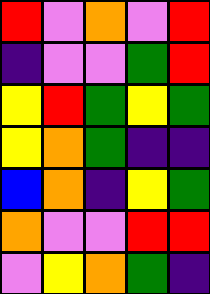[["red", "violet", "orange", "violet", "red"], ["indigo", "violet", "violet", "green", "red"], ["yellow", "red", "green", "yellow", "green"], ["yellow", "orange", "green", "indigo", "indigo"], ["blue", "orange", "indigo", "yellow", "green"], ["orange", "violet", "violet", "red", "red"], ["violet", "yellow", "orange", "green", "indigo"]]